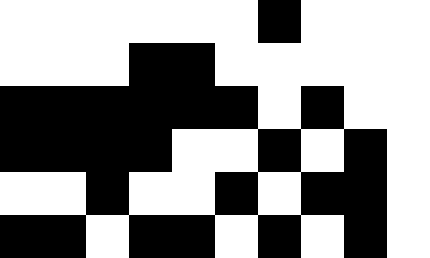[["white", "white", "white", "white", "white", "white", "black", "white", "white", "white"], ["white", "white", "white", "black", "black", "white", "white", "white", "white", "white"], ["black", "black", "black", "black", "black", "black", "white", "black", "white", "white"], ["black", "black", "black", "black", "white", "white", "black", "white", "black", "white"], ["white", "white", "black", "white", "white", "black", "white", "black", "black", "white"], ["black", "black", "white", "black", "black", "white", "black", "white", "black", "white"]]